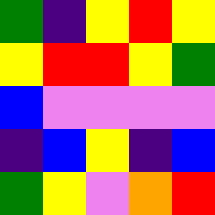[["green", "indigo", "yellow", "red", "yellow"], ["yellow", "red", "red", "yellow", "green"], ["blue", "violet", "violet", "violet", "violet"], ["indigo", "blue", "yellow", "indigo", "blue"], ["green", "yellow", "violet", "orange", "red"]]